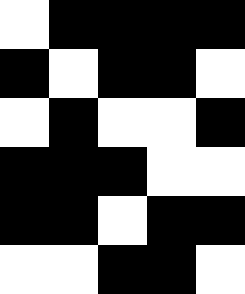[["white", "black", "black", "black", "black"], ["black", "white", "black", "black", "white"], ["white", "black", "white", "white", "black"], ["black", "black", "black", "white", "white"], ["black", "black", "white", "black", "black"], ["white", "white", "black", "black", "white"]]